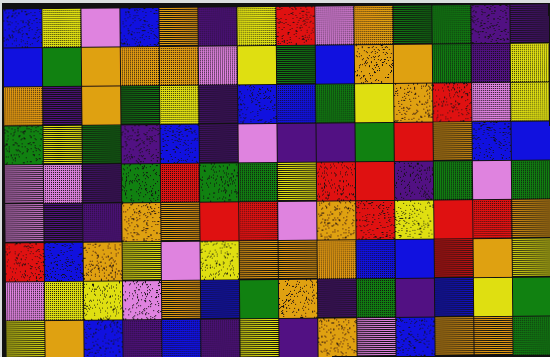[["blue", "yellow", "violet", "blue", "orange", "indigo", "yellow", "red", "violet", "orange", "green", "green", "indigo", "indigo"], ["blue", "green", "orange", "orange", "orange", "violet", "yellow", "green", "blue", "orange", "orange", "green", "indigo", "yellow"], ["orange", "indigo", "orange", "green", "yellow", "indigo", "blue", "blue", "green", "yellow", "orange", "red", "violet", "yellow"], ["green", "yellow", "green", "indigo", "blue", "indigo", "violet", "indigo", "indigo", "green", "red", "orange", "blue", "blue"], ["violet", "violet", "indigo", "green", "red", "green", "green", "yellow", "red", "red", "indigo", "green", "violet", "green"], ["violet", "indigo", "indigo", "orange", "orange", "red", "red", "violet", "orange", "red", "yellow", "red", "red", "orange"], ["red", "blue", "orange", "yellow", "violet", "yellow", "orange", "orange", "orange", "blue", "blue", "red", "orange", "yellow"], ["violet", "yellow", "yellow", "violet", "orange", "blue", "green", "orange", "indigo", "green", "indigo", "blue", "yellow", "green"], ["yellow", "orange", "blue", "indigo", "blue", "indigo", "yellow", "indigo", "orange", "violet", "blue", "orange", "orange", "green"]]